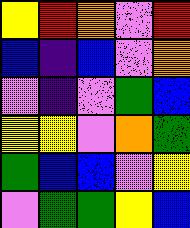[["yellow", "red", "orange", "violet", "red"], ["blue", "indigo", "blue", "violet", "orange"], ["violet", "indigo", "violet", "green", "blue"], ["yellow", "yellow", "violet", "orange", "green"], ["green", "blue", "blue", "violet", "yellow"], ["violet", "green", "green", "yellow", "blue"]]